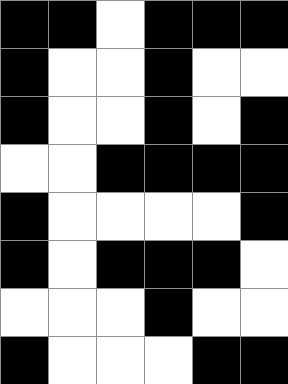[["black", "black", "white", "black", "black", "black"], ["black", "white", "white", "black", "white", "white"], ["black", "white", "white", "black", "white", "black"], ["white", "white", "black", "black", "black", "black"], ["black", "white", "white", "white", "white", "black"], ["black", "white", "black", "black", "black", "white"], ["white", "white", "white", "black", "white", "white"], ["black", "white", "white", "white", "black", "black"]]